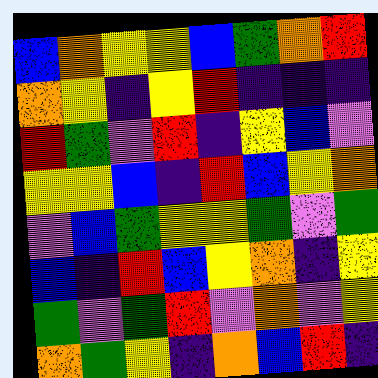[["blue", "orange", "yellow", "yellow", "blue", "green", "orange", "red"], ["orange", "yellow", "indigo", "yellow", "red", "indigo", "indigo", "indigo"], ["red", "green", "violet", "red", "indigo", "yellow", "blue", "violet"], ["yellow", "yellow", "blue", "indigo", "red", "blue", "yellow", "orange"], ["violet", "blue", "green", "yellow", "yellow", "green", "violet", "green"], ["blue", "indigo", "red", "blue", "yellow", "orange", "indigo", "yellow"], ["green", "violet", "green", "red", "violet", "orange", "violet", "yellow"], ["orange", "green", "yellow", "indigo", "orange", "blue", "red", "indigo"]]